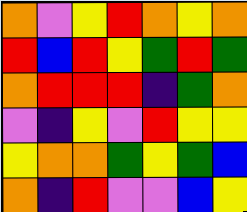[["orange", "violet", "yellow", "red", "orange", "yellow", "orange"], ["red", "blue", "red", "yellow", "green", "red", "green"], ["orange", "red", "red", "red", "indigo", "green", "orange"], ["violet", "indigo", "yellow", "violet", "red", "yellow", "yellow"], ["yellow", "orange", "orange", "green", "yellow", "green", "blue"], ["orange", "indigo", "red", "violet", "violet", "blue", "yellow"]]